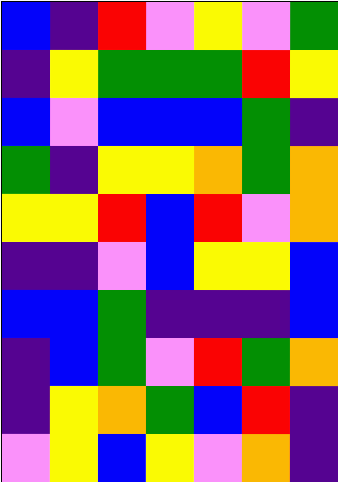[["blue", "indigo", "red", "violet", "yellow", "violet", "green"], ["indigo", "yellow", "green", "green", "green", "red", "yellow"], ["blue", "violet", "blue", "blue", "blue", "green", "indigo"], ["green", "indigo", "yellow", "yellow", "orange", "green", "orange"], ["yellow", "yellow", "red", "blue", "red", "violet", "orange"], ["indigo", "indigo", "violet", "blue", "yellow", "yellow", "blue"], ["blue", "blue", "green", "indigo", "indigo", "indigo", "blue"], ["indigo", "blue", "green", "violet", "red", "green", "orange"], ["indigo", "yellow", "orange", "green", "blue", "red", "indigo"], ["violet", "yellow", "blue", "yellow", "violet", "orange", "indigo"]]